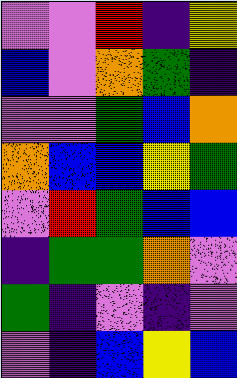[["violet", "violet", "red", "indigo", "yellow"], ["blue", "violet", "orange", "green", "indigo"], ["violet", "violet", "green", "blue", "orange"], ["orange", "blue", "blue", "yellow", "green"], ["violet", "red", "green", "blue", "blue"], ["indigo", "green", "green", "orange", "violet"], ["green", "indigo", "violet", "indigo", "violet"], ["violet", "indigo", "blue", "yellow", "blue"]]